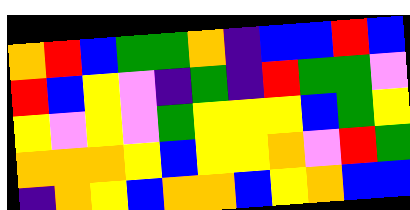[["orange", "red", "blue", "green", "green", "orange", "indigo", "blue", "blue", "red", "blue"], ["red", "blue", "yellow", "violet", "indigo", "green", "indigo", "red", "green", "green", "violet"], ["yellow", "violet", "yellow", "violet", "green", "yellow", "yellow", "yellow", "blue", "green", "yellow"], ["orange", "orange", "orange", "yellow", "blue", "yellow", "yellow", "orange", "violet", "red", "green"], ["indigo", "orange", "yellow", "blue", "orange", "orange", "blue", "yellow", "orange", "blue", "blue"]]